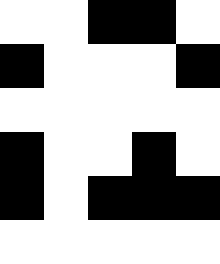[["white", "white", "black", "black", "white"], ["black", "white", "white", "white", "black"], ["white", "white", "white", "white", "white"], ["black", "white", "white", "black", "white"], ["black", "white", "black", "black", "black"], ["white", "white", "white", "white", "white"]]